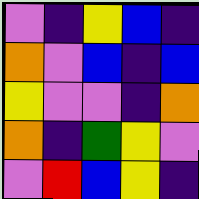[["violet", "indigo", "yellow", "blue", "indigo"], ["orange", "violet", "blue", "indigo", "blue"], ["yellow", "violet", "violet", "indigo", "orange"], ["orange", "indigo", "green", "yellow", "violet"], ["violet", "red", "blue", "yellow", "indigo"]]